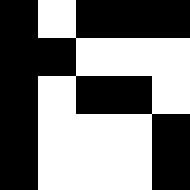[["black", "white", "black", "black", "black"], ["black", "black", "white", "white", "white"], ["black", "white", "black", "black", "white"], ["black", "white", "white", "white", "black"], ["black", "white", "white", "white", "black"]]